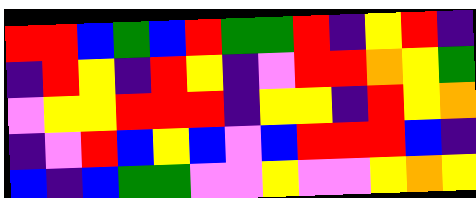[["red", "red", "blue", "green", "blue", "red", "green", "green", "red", "indigo", "yellow", "red", "indigo"], ["indigo", "red", "yellow", "indigo", "red", "yellow", "indigo", "violet", "red", "red", "orange", "yellow", "green"], ["violet", "yellow", "yellow", "red", "red", "red", "indigo", "yellow", "yellow", "indigo", "red", "yellow", "orange"], ["indigo", "violet", "red", "blue", "yellow", "blue", "violet", "blue", "red", "red", "red", "blue", "indigo"], ["blue", "indigo", "blue", "green", "green", "violet", "violet", "yellow", "violet", "violet", "yellow", "orange", "yellow"]]